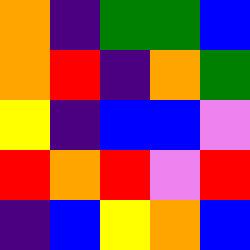[["orange", "indigo", "green", "green", "blue"], ["orange", "red", "indigo", "orange", "green"], ["yellow", "indigo", "blue", "blue", "violet"], ["red", "orange", "red", "violet", "red"], ["indigo", "blue", "yellow", "orange", "blue"]]